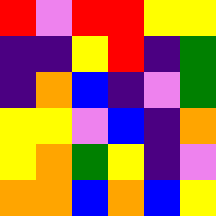[["red", "violet", "red", "red", "yellow", "yellow"], ["indigo", "indigo", "yellow", "red", "indigo", "green"], ["indigo", "orange", "blue", "indigo", "violet", "green"], ["yellow", "yellow", "violet", "blue", "indigo", "orange"], ["yellow", "orange", "green", "yellow", "indigo", "violet"], ["orange", "orange", "blue", "orange", "blue", "yellow"]]